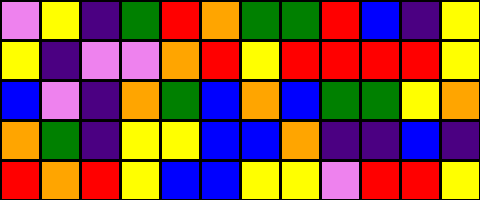[["violet", "yellow", "indigo", "green", "red", "orange", "green", "green", "red", "blue", "indigo", "yellow"], ["yellow", "indigo", "violet", "violet", "orange", "red", "yellow", "red", "red", "red", "red", "yellow"], ["blue", "violet", "indigo", "orange", "green", "blue", "orange", "blue", "green", "green", "yellow", "orange"], ["orange", "green", "indigo", "yellow", "yellow", "blue", "blue", "orange", "indigo", "indigo", "blue", "indigo"], ["red", "orange", "red", "yellow", "blue", "blue", "yellow", "yellow", "violet", "red", "red", "yellow"]]